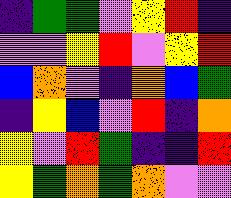[["indigo", "green", "green", "violet", "yellow", "red", "indigo"], ["violet", "violet", "yellow", "red", "violet", "yellow", "red"], ["blue", "orange", "violet", "indigo", "orange", "blue", "green"], ["indigo", "yellow", "blue", "violet", "red", "indigo", "orange"], ["yellow", "violet", "red", "green", "indigo", "indigo", "red"], ["yellow", "green", "orange", "green", "orange", "violet", "violet"]]